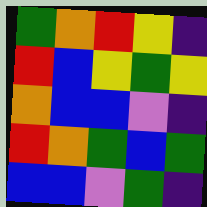[["green", "orange", "red", "yellow", "indigo"], ["red", "blue", "yellow", "green", "yellow"], ["orange", "blue", "blue", "violet", "indigo"], ["red", "orange", "green", "blue", "green"], ["blue", "blue", "violet", "green", "indigo"]]